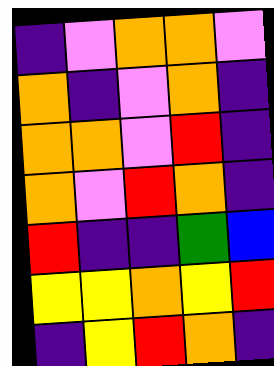[["indigo", "violet", "orange", "orange", "violet"], ["orange", "indigo", "violet", "orange", "indigo"], ["orange", "orange", "violet", "red", "indigo"], ["orange", "violet", "red", "orange", "indigo"], ["red", "indigo", "indigo", "green", "blue"], ["yellow", "yellow", "orange", "yellow", "red"], ["indigo", "yellow", "red", "orange", "indigo"]]